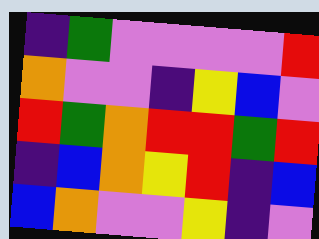[["indigo", "green", "violet", "violet", "violet", "violet", "red"], ["orange", "violet", "violet", "indigo", "yellow", "blue", "violet"], ["red", "green", "orange", "red", "red", "green", "red"], ["indigo", "blue", "orange", "yellow", "red", "indigo", "blue"], ["blue", "orange", "violet", "violet", "yellow", "indigo", "violet"]]